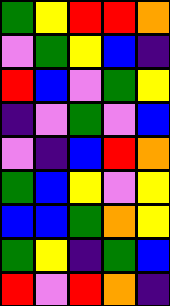[["green", "yellow", "red", "red", "orange"], ["violet", "green", "yellow", "blue", "indigo"], ["red", "blue", "violet", "green", "yellow"], ["indigo", "violet", "green", "violet", "blue"], ["violet", "indigo", "blue", "red", "orange"], ["green", "blue", "yellow", "violet", "yellow"], ["blue", "blue", "green", "orange", "yellow"], ["green", "yellow", "indigo", "green", "blue"], ["red", "violet", "red", "orange", "indigo"]]